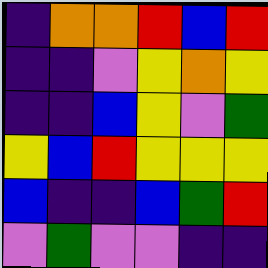[["indigo", "orange", "orange", "red", "blue", "red"], ["indigo", "indigo", "violet", "yellow", "orange", "yellow"], ["indigo", "indigo", "blue", "yellow", "violet", "green"], ["yellow", "blue", "red", "yellow", "yellow", "yellow"], ["blue", "indigo", "indigo", "blue", "green", "red"], ["violet", "green", "violet", "violet", "indigo", "indigo"]]